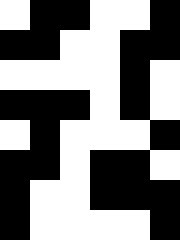[["white", "black", "black", "white", "white", "black"], ["black", "black", "white", "white", "black", "black"], ["white", "white", "white", "white", "black", "white"], ["black", "black", "black", "white", "black", "white"], ["white", "black", "white", "white", "white", "black"], ["black", "black", "white", "black", "black", "white"], ["black", "white", "white", "black", "black", "black"], ["black", "white", "white", "white", "white", "black"]]